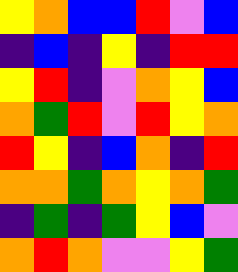[["yellow", "orange", "blue", "blue", "red", "violet", "blue"], ["indigo", "blue", "indigo", "yellow", "indigo", "red", "red"], ["yellow", "red", "indigo", "violet", "orange", "yellow", "blue"], ["orange", "green", "red", "violet", "red", "yellow", "orange"], ["red", "yellow", "indigo", "blue", "orange", "indigo", "red"], ["orange", "orange", "green", "orange", "yellow", "orange", "green"], ["indigo", "green", "indigo", "green", "yellow", "blue", "violet"], ["orange", "red", "orange", "violet", "violet", "yellow", "green"]]